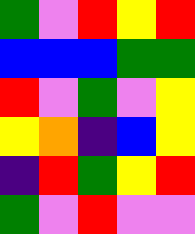[["green", "violet", "red", "yellow", "red"], ["blue", "blue", "blue", "green", "green"], ["red", "violet", "green", "violet", "yellow"], ["yellow", "orange", "indigo", "blue", "yellow"], ["indigo", "red", "green", "yellow", "red"], ["green", "violet", "red", "violet", "violet"]]